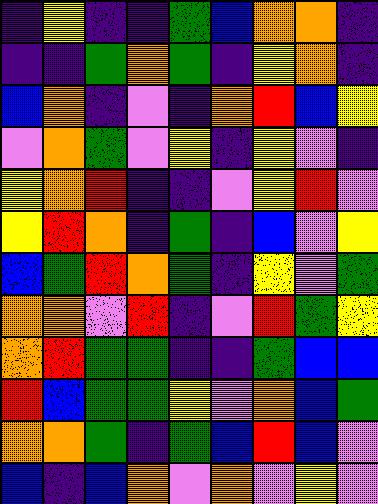[["indigo", "yellow", "indigo", "indigo", "green", "blue", "orange", "orange", "indigo"], ["indigo", "indigo", "green", "orange", "green", "indigo", "yellow", "orange", "indigo"], ["blue", "orange", "indigo", "violet", "indigo", "orange", "red", "blue", "yellow"], ["violet", "orange", "green", "violet", "yellow", "indigo", "yellow", "violet", "indigo"], ["yellow", "orange", "red", "indigo", "indigo", "violet", "yellow", "red", "violet"], ["yellow", "red", "orange", "indigo", "green", "indigo", "blue", "violet", "yellow"], ["blue", "green", "red", "orange", "green", "indigo", "yellow", "violet", "green"], ["orange", "orange", "violet", "red", "indigo", "violet", "red", "green", "yellow"], ["orange", "red", "green", "green", "indigo", "indigo", "green", "blue", "blue"], ["red", "blue", "green", "green", "yellow", "violet", "orange", "blue", "green"], ["orange", "orange", "green", "indigo", "green", "blue", "red", "blue", "violet"], ["blue", "indigo", "blue", "orange", "violet", "orange", "violet", "yellow", "violet"]]